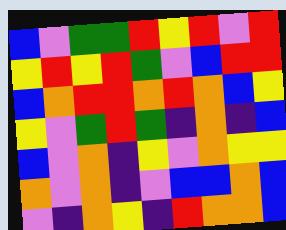[["blue", "violet", "green", "green", "red", "yellow", "red", "violet", "red"], ["yellow", "red", "yellow", "red", "green", "violet", "blue", "red", "red"], ["blue", "orange", "red", "red", "orange", "red", "orange", "blue", "yellow"], ["yellow", "violet", "green", "red", "green", "indigo", "orange", "indigo", "blue"], ["blue", "violet", "orange", "indigo", "yellow", "violet", "orange", "yellow", "yellow"], ["orange", "violet", "orange", "indigo", "violet", "blue", "blue", "orange", "blue"], ["violet", "indigo", "orange", "yellow", "indigo", "red", "orange", "orange", "blue"]]